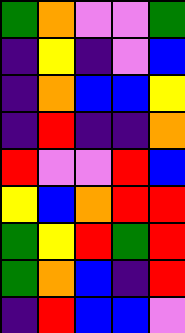[["green", "orange", "violet", "violet", "green"], ["indigo", "yellow", "indigo", "violet", "blue"], ["indigo", "orange", "blue", "blue", "yellow"], ["indigo", "red", "indigo", "indigo", "orange"], ["red", "violet", "violet", "red", "blue"], ["yellow", "blue", "orange", "red", "red"], ["green", "yellow", "red", "green", "red"], ["green", "orange", "blue", "indigo", "red"], ["indigo", "red", "blue", "blue", "violet"]]